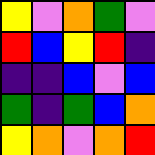[["yellow", "violet", "orange", "green", "violet"], ["red", "blue", "yellow", "red", "indigo"], ["indigo", "indigo", "blue", "violet", "blue"], ["green", "indigo", "green", "blue", "orange"], ["yellow", "orange", "violet", "orange", "red"]]